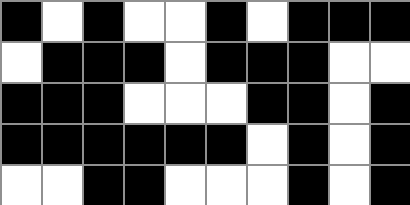[["black", "white", "black", "white", "white", "black", "white", "black", "black", "black"], ["white", "black", "black", "black", "white", "black", "black", "black", "white", "white"], ["black", "black", "black", "white", "white", "white", "black", "black", "white", "black"], ["black", "black", "black", "black", "black", "black", "white", "black", "white", "black"], ["white", "white", "black", "black", "white", "white", "white", "black", "white", "black"]]